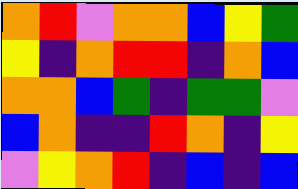[["orange", "red", "violet", "orange", "orange", "blue", "yellow", "green"], ["yellow", "indigo", "orange", "red", "red", "indigo", "orange", "blue"], ["orange", "orange", "blue", "green", "indigo", "green", "green", "violet"], ["blue", "orange", "indigo", "indigo", "red", "orange", "indigo", "yellow"], ["violet", "yellow", "orange", "red", "indigo", "blue", "indigo", "blue"]]